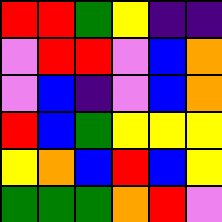[["red", "red", "green", "yellow", "indigo", "indigo"], ["violet", "red", "red", "violet", "blue", "orange"], ["violet", "blue", "indigo", "violet", "blue", "orange"], ["red", "blue", "green", "yellow", "yellow", "yellow"], ["yellow", "orange", "blue", "red", "blue", "yellow"], ["green", "green", "green", "orange", "red", "violet"]]